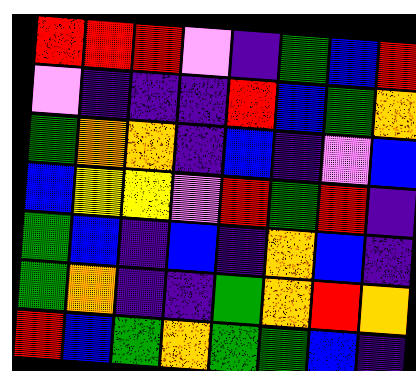[["red", "red", "red", "violet", "indigo", "green", "blue", "red"], ["violet", "indigo", "indigo", "indigo", "red", "blue", "green", "orange"], ["green", "orange", "orange", "indigo", "blue", "indigo", "violet", "blue"], ["blue", "yellow", "yellow", "violet", "red", "green", "red", "indigo"], ["green", "blue", "indigo", "blue", "indigo", "orange", "blue", "indigo"], ["green", "orange", "indigo", "indigo", "green", "orange", "red", "orange"], ["red", "blue", "green", "orange", "green", "green", "blue", "indigo"]]